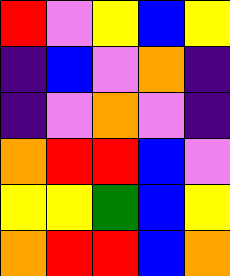[["red", "violet", "yellow", "blue", "yellow"], ["indigo", "blue", "violet", "orange", "indigo"], ["indigo", "violet", "orange", "violet", "indigo"], ["orange", "red", "red", "blue", "violet"], ["yellow", "yellow", "green", "blue", "yellow"], ["orange", "red", "red", "blue", "orange"]]